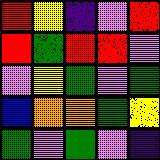[["red", "yellow", "indigo", "violet", "red"], ["red", "green", "red", "red", "violet"], ["violet", "yellow", "green", "violet", "green"], ["blue", "orange", "orange", "green", "yellow"], ["green", "violet", "green", "violet", "indigo"]]